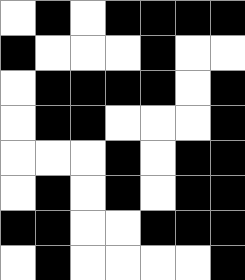[["white", "black", "white", "black", "black", "black", "black"], ["black", "white", "white", "white", "black", "white", "white"], ["white", "black", "black", "black", "black", "white", "black"], ["white", "black", "black", "white", "white", "white", "black"], ["white", "white", "white", "black", "white", "black", "black"], ["white", "black", "white", "black", "white", "black", "black"], ["black", "black", "white", "white", "black", "black", "black"], ["white", "black", "white", "white", "white", "white", "black"]]